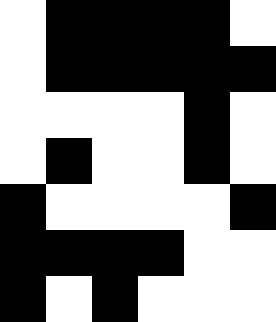[["white", "black", "black", "black", "black", "white"], ["white", "black", "black", "black", "black", "black"], ["white", "white", "white", "white", "black", "white"], ["white", "black", "white", "white", "black", "white"], ["black", "white", "white", "white", "white", "black"], ["black", "black", "black", "black", "white", "white"], ["black", "white", "black", "white", "white", "white"]]